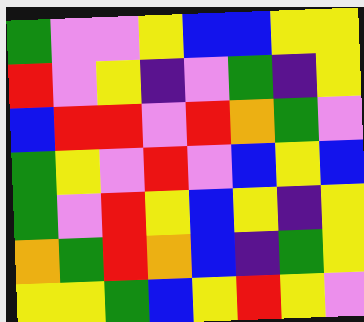[["green", "violet", "violet", "yellow", "blue", "blue", "yellow", "yellow"], ["red", "violet", "yellow", "indigo", "violet", "green", "indigo", "yellow"], ["blue", "red", "red", "violet", "red", "orange", "green", "violet"], ["green", "yellow", "violet", "red", "violet", "blue", "yellow", "blue"], ["green", "violet", "red", "yellow", "blue", "yellow", "indigo", "yellow"], ["orange", "green", "red", "orange", "blue", "indigo", "green", "yellow"], ["yellow", "yellow", "green", "blue", "yellow", "red", "yellow", "violet"]]